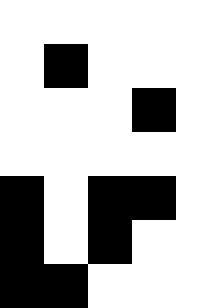[["white", "white", "white", "white", "white"], ["white", "black", "white", "white", "white"], ["white", "white", "white", "black", "white"], ["white", "white", "white", "white", "white"], ["black", "white", "black", "black", "white"], ["black", "white", "black", "white", "white"], ["black", "black", "white", "white", "white"]]